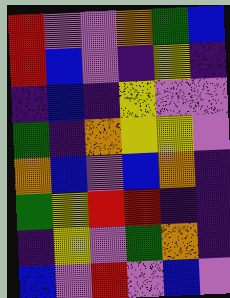[["red", "violet", "violet", "orange", "green", "blue"], ["red", "blue", "violet", "indigo", "yellow", "indigo"], ["indigo", "blue", "indigo", "yellow", "violet", "violet"], ["green", "indigo", "orange", "yellow", "yellow", "violet"], ["orange", "blue", "violet", "blue", "orange", "indigo"], ["green", "yellow", "red", "red", "indigo", "indigo"], ["indigo", "yellow", "violet", "green", "orange", "indigo"], ["blue", "violet", "red", "violet", "blue", "violet"]]